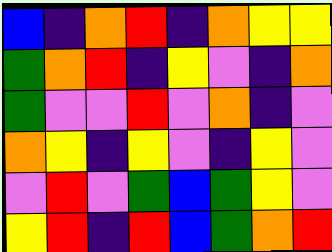[["blue", "indigo", "orange", "red", "indigo", "orange", "yellow", "yellow"], ["green", "orange", "red", "indigo", "yellow", "violet", "indigo", "orange"], ["green", "violet", "violet", "red", "violet", "orange", "indigo", "violet"], ["orange", "yellow", "indigo", "yellow", "violet", "indigo", "yellow", "violet"], ["violet", "red", "violet", "green", "blue", "green", "yellow", "violet"], ["yellow", "red", "indigo", "red", "blue", "green", "orange", "red"]]